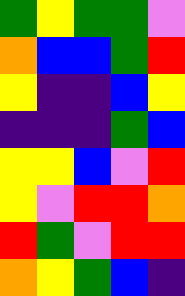[["green", "yellow", "green", "green", "violet"], ["orange", "blue", "blue", "green", "red"], ["yellow", "indigo", "indigo", "blue", "yellow"], ["indigo", "indigo", "indigo", "green", "blue"], ["yellow", "yellow", "blue", "violet", "red"], ["yellow", "violet", "red", "red", "orange"], ["red", "green", "violet", "red", "red"], ["orange", "yellow", "green", "blue", "indigo"]]